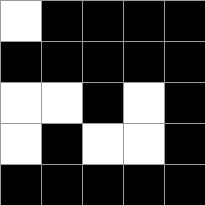[["white", "black", "black", "black", "black"], ["black", "black", "black", "black", "black"], ["white", "white", "black", "white", "black"], ["white", "black", "white", "white", "black"], ["black", "black", "black", "black", "black"]]